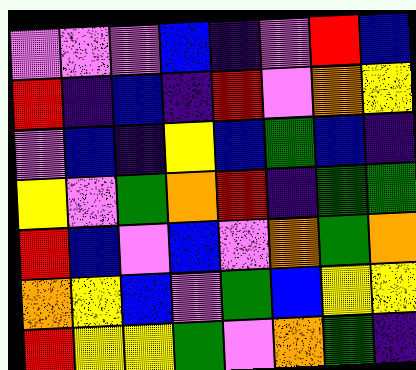[["violet", "violet", "violet", "blue", "indigo", "violet", "red", "blue"], ["red", "indigo", "blue", "indigo", "red", "violet", "orange", "yellow"], ["violet", "blue", "indigo", "yellow", "blue", "green", "blue", "indigo"], ["yellow", "violet", "green", "orange", "red", "indigo", "green", "green"], ["red", "blue", "violet", "blue", "violet", "orange", "green", "orange"], ["orange", "yellow", "blue", "violet", "green", "blue", "yellow", "yellow"], ["red", "yellow", "yellow", "green", "violet", "orange", "green", "indigo"]]